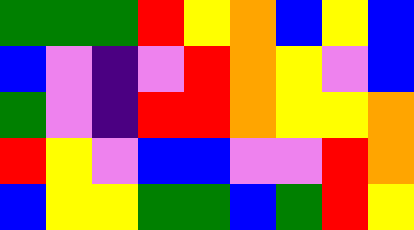[["green", "green", "green", "red", "yellow", "orange", "blue", "yellow", "blue"], ["blue", "violet", "indigo", "violet", "red", "orange", "yellow", "violet", "blue"], ["green", "violet", "indigo", "red", "red", "orange", "yellow", "yellow", "orange"], ["red", "yellow", "violet", "blue", "blue", "violet", "violet", "red", "orange"], ["blue", "yellow", "yellow", "green", "green", "blue", "green", "red", "yellow"]]